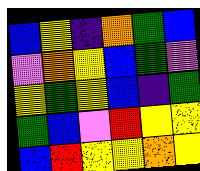[["blue", "yellow", "indigo", "orange", "green", "blue"], ["violet", "orange", "yellow", "blue", "green", "violet"], ["yellow", "green", "yellow", "blue", "indigo", "green"], ["green", "blue", "violet", "red", "yellow", "yellow"], ["blue", "red", "yellow", "yellow", "orange", "yellow"]]